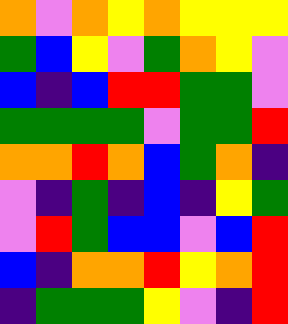[["orange", "violet", "orange", "yellow", "orange", "yellow", "yellow", "yellow"], ["green", "blue", "yellow", "violet", "green", "orange", "yellow", "violet"], ["blue", "indigo", "blue", "red", "red", "green", "green", "violet"], ["green", "green", "green", "green", "violet", "green", "green", "red"], ["orange", "orange", "red", "orange", "blue", "green", "orange", "indigo"], ["violet", "indigo", "green", "indigo", "blue", "indigo", "yellow", "green"], ["violet", "red", "green", "blue", "blue", "violet", "blue", "red"], ["blue", "indigo", "orange", "orange", "red", "yellow", "orange", "red"], ["indigo", "green", "green", "green", "yellow", "violet", "indigo", "red"]]